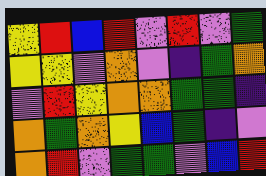[["yellow", "red", "blue", "red", "violet", "red", "violet", "green"], ["yellow", "yellow", "violet", "orange", "violet", "indigo", "green", "orange"], ["violet", "red", "yellow", "orange", "orange", "green", "green", "indigo"], ["orange", "green", "orange", "yellow", "blue", "green", "indigo", "violet"], ["orange", "red", "violet", "green", "green", "violet", "blue", "red"]]